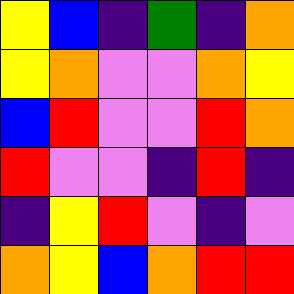[["yellow", "blue", "indigo", "green", "indigo", "orange"], ["yellow", "orange", "violet", "violet", "orange", "yellow"], ["blue", "red", "violet", "violet", "red", "orange"], ["red", "violet", "violet", "indigo", "red", "indigo"], ["indigo", "yellow", "red", "violet", "indigo", "violet"], ["orange", "yellow", "blue", "orange", "red", "red"]]